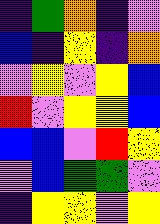[["indigo", "green", "orange", "indigo", "violet"], ["blue", "indigo", "yellow", "indigo", "orange"], ["violet", "yellow", "violet", "yellow", "blue"], ["red", "violet", "yellow", "yellow", "blue"], ["blue", "blue", "violet", "red", "yellow"], ["violet", "blue", "green", "green", "violet"], ["indigo", "yellow", "yellow", "violet", "yellow"]]